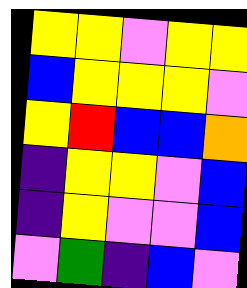[["yellow", "yellow", "violet", "yellow", "yellow"], ["blue", "yellow", "yellow", "yellow", "violet"], ["yellow", "red", "blue", "blue", "orange"], ["indigo", "yellow", "yellow", "violet", "blue"], ["indigo", "yellow", "violet", "violet", "blue"], ["violet", "green", "indigo", "blue", "violet"]]